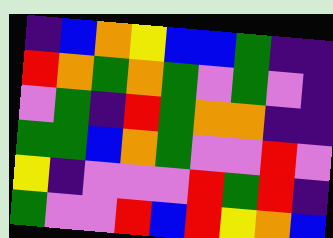[["indigo", "blue", "orange", "yellow", "blue", "blue", "green", "indigo", "indigo"], ["red", "orange", "green", "orange", "green", "violet", "green", "violet", "indigo"], ["violet", "green", "indigo", "red", "green", "orange", "orange", "indigo", "indigo"], ["green", "green", "blue", "orange", "green", "violet", "violet", "red", "violet"], ["yellow", "indigo", "violet", "violet", "violet", "red", "green", "red", "indigo"], ["green", "violet", "violet", "red", "blue", "red", "yellow", "orange", "blue"]]